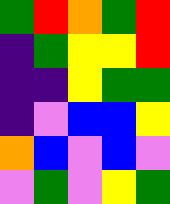[["green", "red", "orange", "green", "red"], ["indigo", "green", "yellow", "yellow", "red"], ["indigo", "indigo", "yellow", "green", "green"], ["indigo", "violet", "blue", "blue", "yellow"], ["orange", "blue", "violet", "blue", "violet"], ["violet", "green", "violet", "yellow", "green"]]